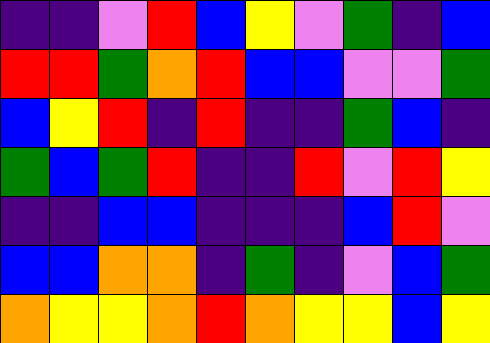[["indigo", "indigo", "violet", "red", "blue", "yellow", "violet", "green", "indigo", "blue"], ["red", "red", "green", "orange", "red", "blue", "blue", "violet", "violet", "green"], ["blue", "yellow", "red", "indigo", "red", "indigo", "indigo", "green", "blue", "indigo"], ["green", "blue", "green", "red", "indigo", "indigo", "red", "violet", "red", "yellow"], ["indigo", "indigo", "blue", "blue", "indigo", "indigo", "indigo", "blue", "red", "violet"], ["blue", "blue", "orange", "orange", "indigo", "green", "indigo", "violet", "blue", "green"], ["orange", "yellow", "yellow", "orange", "red", "orange", "yellow", "yellow", "blue", "yellow"]]